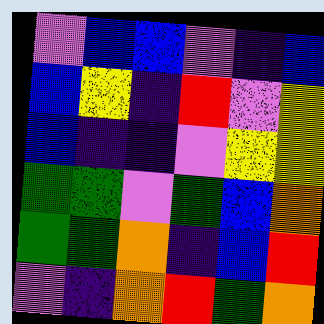[["violet", "blue", "blue", "violet", "indigo", "blue"], ["blue", "yellow", "indigo", "red", "violet", "yellow"], ["blue", "indigo", "indigo", "violet", "yellow", "yellow"], ["green", "green", "violet", "green", "blue", "orange"], ["green", "green", "orange", "indigo", "blue", "red"], ["violet", "indigo", "orange", "red", "green", "orange"]]